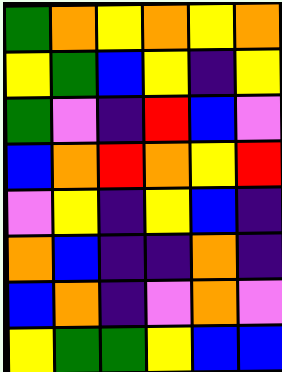[["green", "orange", "yellow", "orange", "yellow", "orange"], ["yellow", "green", "blue", "yellow", "indigo", "yellow"], ["green", "violet", "indigo", "red", "blue", "violet"], ["blue", "orange", "red", "orange", "yellow", "red"], ["violet", "yellow", "indigo", "yellow", "blue", "indigo"], ["orange", "blue", "indigo", "indigo", "orange", "indigo"], ["blue", "orange", "indigo", "violet", "orange", "violet"], ["yellow", "green", "green", "yellow", "blue", "blue"]]